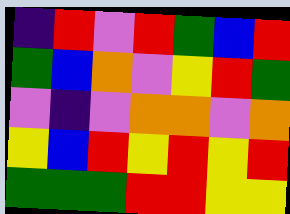[["indigo", "red", "violet", "red", "green", "blue", "red"], ["green", "blue", "orange", "violet", "yellow", "red", "green"], ["violet", "indigo", "violet", "orange", "orange", "violet", "orange"], ["yellow", "blue", "red", "yellow", "red", "yellow", "red"], ["green", "green", "green", "red", "red", "yellow", "yellow"]]